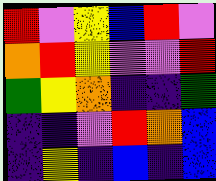[["red", "violet", "yellow", "blue", "red", "violet"], ["orange", "red", "yellow", "violet", "violet", "red"], ["green", "yellow", "orange", "indigo", "indigo", "green"], ["indigo", "indigo", "violet", "red", "orange", "blue"], ["indigo", "yellow", "indigo", "blue", "indigo", "blue"]]